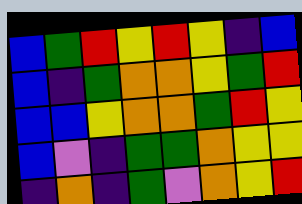[["blue", "green", "red", "yellow", "red", "yellow", "indigo", "blue"], ["blue", "indigo", "green", "orange", "orange", "yellow", "green", "red"], ["blue", "blue", "yellow", "orange", "orange", "green", "red", "yellow"], ["blue", "violet", "indigo", "green", "green", "orange", "yellow", "yellow"], ["indigo", "orange", "indigo", "green", "violet", "orange", "yellow", "red"]]